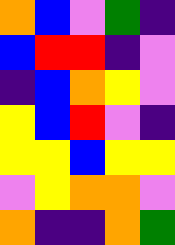[["orange", "blue", "violet", "green", "indigo"], ["blue", "red", "red", "indigo", "violet"], ["indigo", "blue", "orange", "yellow", "violet"], ["yellow", "blue", "red", "violet", "indigo"], ["yellow", "yellow", "blue", "yellow", "yellow"], ["violet", "yellow", "orange", "orange", "violet"], ["orange", "indigo", "indigo", "orange", "green"]]